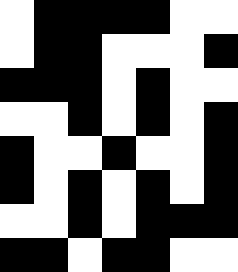[["white", "black", "black", "black", "black", "white", "white"], ["white", "black", "black", "white", "white", "white", "black"], ["black", "black", "black", "white", "black", "white", "white"], ["white", "white", "black", "white", "black", "white", "black"], ["black", "white", "white", "black", "white", "white", "black"], ["black", "white", "black", "white", "black", "white", "black"], ["white", "white", "black", "white", "black", "black", "black"], ["black", "black", "white", "black", "black", "white", "white"]]